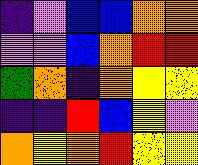[["indigo", "violet", "blue", "blue", "orange", "orange"], ["violet", "violet", "blue", "orange", "red", "red"], ["green", "orange", "indigo", "orange", "yellow", "yellow"], ["indigo", "indigo", "red", "blue", "yellow", "violet"], ["orange", "yellow", "orange", "red", "yellow", "yellow"]]